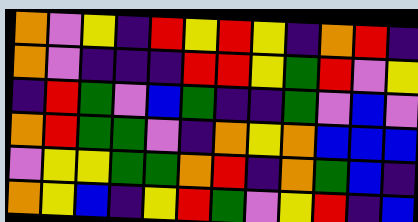[["orange", "violet", "yellow", "indigo", "red", "yellow", "red", "yellow", "indigo", "orange", "red", "indigo"], ["orange", "violet", "indigo", "indigo", "indigo", "red", "red", "yellow", "green", "red", "violet", "yellow"], ["indigo", "red", "green", "violet", "blue", "green", "indigo", "indigo", "green", "violet", "blue", "violet"], ["orange", "red", "green", "green", "violet", "indigo", "orange", "yellow", "orange", "blue", "blue", "blue"], ["violet", "yellow", "yellow", "green", "green", "orange", "red", "indigo", "orange", "green", "blue", "indigo"], ["orange", "yellow", "blue", "indigo", "yellow", "red", "green", "violet", "yellow", "red", "indigo", "blue"]]